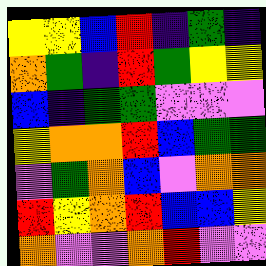[["yellow", "yellow", "blue", "red", "indigo", "green", "indigo"], ["orange", "green", "indigo", "red", "green", "yellow", "yellow"], ["blue", "indigo", "green", "green", "violet", "violet", "violet"], ["yellow", "orange", "orange", "red", "blue", "green", "green"], ["violet", "green", "orange", "blue", "violet", "orange", "orange"], ["red", "yellow", "orange", "red", "blue", "blue", "yellow"], ["orange", "violet", "violet", "orange", "red", "violet", "violet"]]